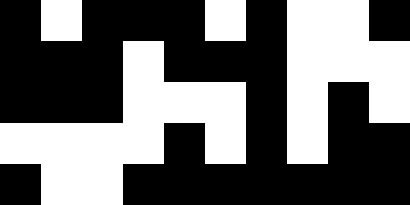[["black", "white", "black", "black", "black", "white", "black", "white", "white", "black"], ["black", "black", "black", "white", "black", "black", "black", "white", "white", "white"], ["black", "black", "black", "white", "white", "white", "black", "white", "black", "white"], ["white", "white", "white", "white", "black", "white", "black", "white", "black", "black"], ["black", "white", "white", "black", "black", "black", "black", "black", "black", "black"]]